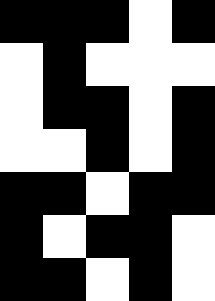[["black", "black", "black", "white", "black"], ["white", "black", "white", "white", "white"], ["white", "black", "black", "white", "black"], ["white", "white", "black", "white", "black"], ["black", "black", "white", "black", "black"], ["black", "white", "black", "black", "white"], ["black", "black", "white", "black", "white"]]